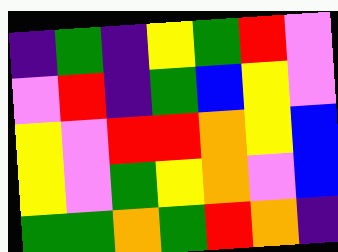[["indigo", "green", "indigo", "yellow", "green", "red", "violet"], ["violet", "red", "indigo", "green", "blue", "yellow", "violet"], ["yellow", "violet", "red", "red", "orange", "yellow", "blue"], ["yellow", "violet", "green", "yellow", "orange", "violet", "blue"], ["green", "green", "orange", "green", "red", "orange", "indigo"]]